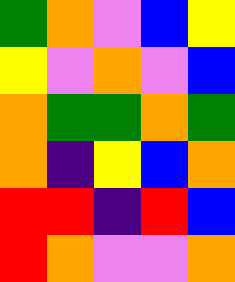[["green", "orange", "violet", "blue", "yellow"], ["yellow", "violet", "orange", "violet", "blue"], ["orange", "green", "green", "orange", "green"], ["orange", "indigo", "yellow", "blue", "orange"], ["red", "red", "indigo", "red", "blue"], ["red", "orange", "violet", "violet", "orange"]]